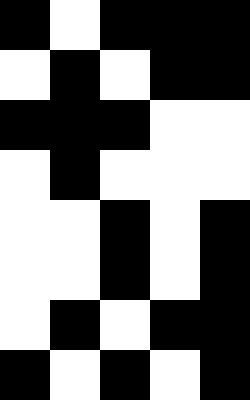[["black", "white", "black", "black", "black"], ["white", "black", "white", "black", "black"], ["black", "black", "black", "white", "white"], ["white", "black", "white", "white", "white"], ["white", "white", "black", "white", "black"], ["white", "white", "black", "white", "black"], ["white", "black", "white", "black", "black"], ["black", "white", "black", "white", "black"]]